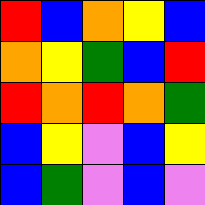[["red", "blue", "orange", "yellow", "blue"], ["orange", "yellow", "green", "blue", "red"], ["red", "orange", "red", "orange", "green"], ["blue", "yellow", "violet", "blue", "yellow"], ["blue", "green", "violet", "blue", "violet"]]